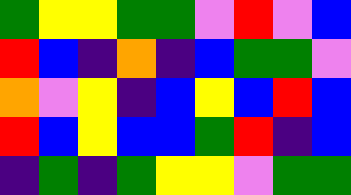[["green", "yellow", "yellow", "green", "green", "violet", "red", "violet", "blue"], ["red", "blue", "indigo", "orange", "indigo", "blue", "green", "green", "violet"], ["orange", "violet", "yellow", "indigo", "blue", "yellow", "blue", "red", "blue"], ["red", "blue", "yellow", "blue", "blue", "green", "red", "indigo", "blue"], ["indigo", "green", "indigo", "green", "yellow", "yellow", "violet", "green", "green"]]